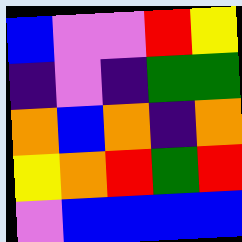[["blue", "violet", "violet", "red", "yellow"], ["indigo", "violet", "indigo", "green", "green"], ["orange", "blue", "orange", "indigo", "orange"], ["yellow", "orange", "red", "green", "red"], ["violet", "blue", "blue", "blue", "blue"]]